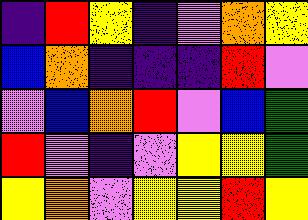[["indigo", "red", "yellow", "indigo", "violet", "orange", "yellow"], ["blue", "orange", "indigo", "indigo", "indigo", "red", "violet"], ["violet", "blue", "orange", "red", "violet", "blue", "green"], ["red", "violet", "indigo", "violet", "yellow", "yellow", "green"], ["yellow", "orange", "violet", "yellow", "yellow", "red", "yellow"]]